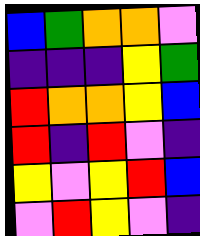[["blue", "green", "orange", "orange", "violet"], ["indigo", "indigo", "indigo", "yellow", "green"], ["red", "orange", "orange", "yellow", "blue"], ["red", "indigo", "red", "violet", "indigo"], ["yellow", "violet", "yellow", "red", "blue"], ["violet", "red", "yellow", "violet", "indigo"]]